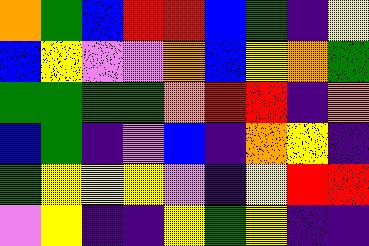[["orange", "green", "blue", "red", "red", "blue", "green", "indigo", "yellow"], ["blue", "yellow", "violet", "violet", "orange", "blue", "yellow", "orange", "green"], ["green", "green", "green", "green", "orange", "red", "red", "indigo", "orange"], ["blue", "green", "indigo", "violet", "blue", "indigo", "orange", "yellow", "indigo"], ["green", "yellow", "yellow", "yellow", "violet", "indigo", "yellow", "red", "red"], ["violet", "yellow", "indigo", "indigo", "yellow", "green", "yellow", "indigo", "indigo"]]